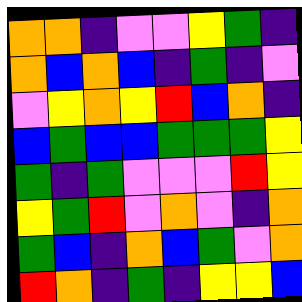[["orange", "orange", "indigo", "violet", "violet", "yellow", "green", "indigo"], ["orange", "blue", "orange", "blue", "indigo", "green", "indigo", "violet"], ["violet", "yellow", "orange", "yellow", "red", "blue", "orange", "indigo"], ["blue", "green", "blue", "blue", "green", "green", "green", "yellow"], ["green", "indigo", "green", "violet", "violet", "violet", "red", "yellow"], ["yellow", "green", "red", "violet", "orange", "violet", "indigo", "orange"], ["green", "blue", "indigo", "orange", "blue", "green", "violet", "orange"], ["red", "orange", "indigo", "green", "indigo", "yellow", "yellow", "blue"]]